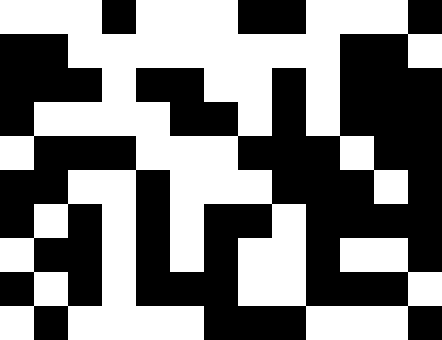[["white", "white", "white", "black", "white", "white", "white", "black", "black", "white", "white", "white", "black"], ["black", "black", "white", "white", "white", "white", "white", "white", "white", "white", "black", "black", "white"], ["black", "black", "black", "white", "black", "black", "white", "white", "black", "white", "black", "black", "black"], ["black", "white", "white", "white", "white", "black", "black", "white", "black", "white", "black", "black", "black"], ["white", "black", "black", "black", "white", "white", "white", "black", "black", "black", "white", "black", "black"], ["black", "black", "white", "white", "black", "white", "white", "white", "black", "black", "black", "white", "black"], ["black", "white", "black", "white", "black", "white", "black", "black", "white", "black", "black", "black", "black"], ["white", "black", "black", "white", "black", "white", "black", "white", "white", "black", "white", "white", "black"], ["black", "white", "black", "white", "black", "black", "black", "white", "white", "black", "black", "black", "white"], ["white", "black", "white", "white", "white", "white", "black", "black", "black", "white", "white", "white", "black"]]